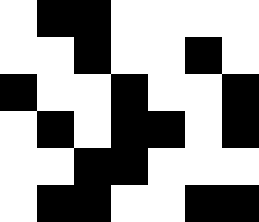[["white", "black", "black", "white", "white", "white", "white"], ["white", "white", "black", "white", "white", "black", "white"], ["black", "white", "white", "black", "white", "white", "black"], ["white", "black", "white", "black", "black", "white", "black"], ["white", "white", "black", "black", "white", "white", "white"], ["white", "black", "black", "white", "white", "black", "black"]]